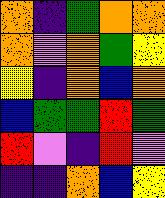[["orange", "indigo", "green", "orange", "orange"], ["orange", "violet", "orange", "green", "yellow"], ["yellow", "indigo", "orange", "blue", "orange"], ["blue", "green", "green", "red", "green"], ["red", "violet", "indigo", "red", "violet"], ["indigo", "indigo", "orange", "blue", "yellow"]]